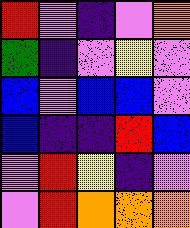[["red", "violet", "indigo", "violet", "orange"], ["green", "indigo", "violet", "yellow", "violet"], ["blue", "violet", "blue", "blue", "violet"], ["blue", "indigo", "indigo", "red", "blue"], ["violet", "red", "yellow", "indigo", "violet"], ["violet", "red", "orange", "orange", "orange"]]